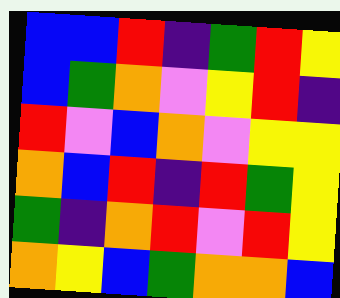[["blue", "blue", "red", "indigo", "green", "red", "yellow"], ["blue", "green", "orange", "violet", "yellow", "red", "indigo"], ["red", "violet", "blue", "orange", "violet", "yellow", "yellow"], ["orange", "blue", "red", "indigo", "red", "green", "yellow"], ["green", "indigo", "orange", "red", "violet", "red", "yellow"], ["orange", "yellow", "blue", "green", "orange", "orange", "blue"]]